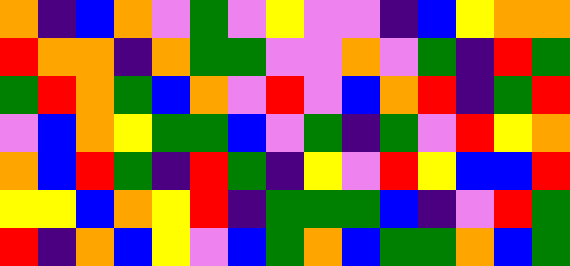[["orange", "indigo", "blue", "orange", "violet", "green", "violet", "yellow", "violet", "violet", "indigo", "blue", "yellow", "orange", "orange"], ["red", "orange", "orange", "indigo", "orange", "green", "green", "violet", "violet", "orange", "violet", "green", "indigo", "red", "green"], ["green", "red", "orange", "green", "blue", "orange", "violet", "red", "violet", "blue", "orange", "red", "indigo", "green", "red"], ["violet", "blue", "orange", "yellow", "green", "green", "blue", "violet", "green", "indigo", "green", "violet", "red", "yellow", "orange"], ["orange", "blue", "red", "green", "indigo", "red", "green", "indigo", "yellow", "violet", "red", "yellow", "blue", "blue", "red"], ["yellow", "yellow", "blue", "orange", "yellow", "red", "indigo", "green", "green", "green", "blue", "indigo", "violet", "red", "green"], ["red", "indigo", "orange", "blue", "yellow", "violet", "blue", "green", "orange", "blue", "green", "green", "orange", "blue", "green"]]